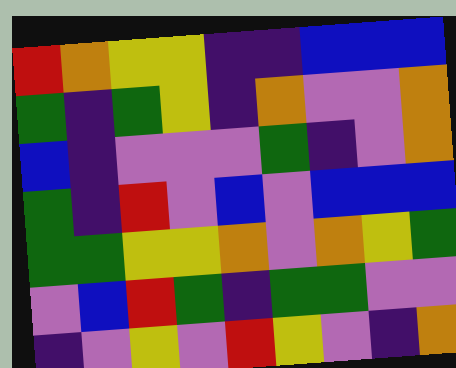[["red", "orange", "yellow", "yellow", "indigo", "indigo", "blue", "blue", "blue"], ["green", "indigo", "green", "yellow", "indigo", "orange", "violet", "violet", "orange"], ["blue", "indigo", "violet", "violet", "violet", "green", "indigo", "violet", "orange"], ["green", "indigo", "red", "violet", "blue", "violet", "blue", "blue", "blue"], ["green", "green", "yellow", "yellow", "orange", "violet", "orange", "yellow", "green"], ["violet", "blue", "red", "green", "indigo", "green", "green", "violet", "violet"], ["indigo", "violet", "yellow", "violet", "red", "yellow", "violet", "indigo", "orange"]]